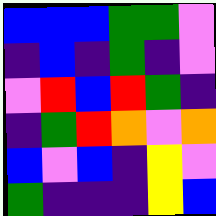[["blue", "blue", "blue", "green", "green", "violet"], ["indigo", "blue", "indigo", "green", "indigo", "violet"], ["violet", "red", "blue", "red", "green", "indigo"], ["indigo", "green", "red", "orange", "violet", "orange"], ["blue", "violet", "blue", "indigo", "yellow", "violet"], ["green", "indigo", "indigo", "indigo", "yellow", "blue"]]